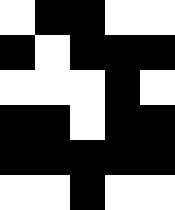[["white", "black", "black", "white", "white"], ["black", "white", "black", "black", "black"], ["white", "white", "white", "black", "white"], ["black", "black", "white", "black", "black"], ["black", "black", "black", "black", "black"], ["white", "white", "black", "white", "white"]]